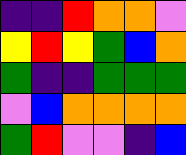[["indigo", "indigo", "red", "orange", "orange", "violet"], ["yellow", "red", "yellow", "green", "blue", "orange"], ["green", "indigo", "indigo", "green", "green", "green"], ["violet", "blue", "orange", "orange", "orange", "orange"], ["green", "red", "violet", "violet", "indigo", "blue"]]